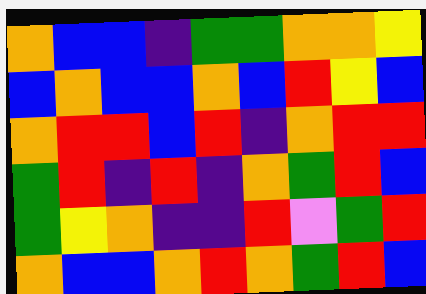[["orange", "blue", "blue", "indigo", "green", "green", "orange", "orange", "yellow"], ["blue", "orange", "blue", "blue", "orange", "blue", "red", "yellow", "blue"], ["orange", "red", "red", "blue", "red", "indigo", "orange", "red", "red"], ["green", "red", "indigo", "red", "indigo", "orange", "green", "red", "blue"], ["green", "yellow", "orange", "indigo", "indigo", "red", "violet", "green", "red"], ["orange", "blue", "blue", "orange", "red", "orange", "green", "red", "blue"]]